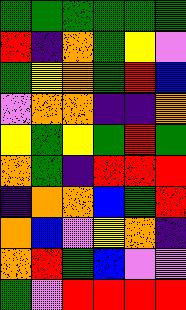[["green", "green", "green", "green", "green", "green"], ["red", "indigo", "orange", "green", "yellow", "violet"], ["green", "yellow", "orange", "green", "red", "blue"], ["violet", "orange", "orange", "indigo", "indigo", "orange"], ["yellow", "green", "yellow", "green", "red", "green"], ["orange", "green", "indigo", "red", "red", "red"], ["indigo", "orange", "orange", "blue", "green", "red"], ["orange", "blue", "violet", "yellow", "orange", "indigo"], ["orange", "red", "green", "blue", "violet", "violet"], ["green", "violet", "red", "red", "red", "red"]]